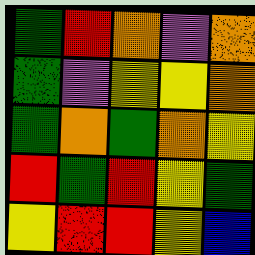[["green", "red", "orange", "violet", "orange"], ["green", "violet", "yellow", "yellow", "orange"], ["green", "orange", "green", "orange", "yellow"], ["red", "green", "red", "yellow", "green"], ["yellow", "red", "red", "yellow", "blue"]]